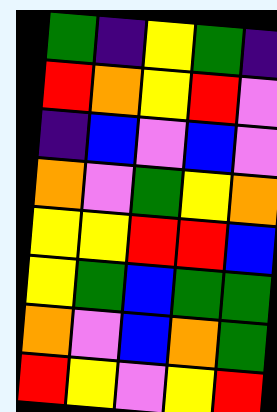[["green", "indigo", "yellow", "green", "indigo"], ["red", "orange", "yellow", "red", "violet"], ["indigo", "blue", "violet", "blue", "violet"], ["orange", "violet", "green", "yellow", "orange"], ["yellow", "yellow", "red", "red", "blue"], ["yellow", "green", "blue", "green", "green"], ["orange", "violet", "blue", "orange", "green"], ["red", "yellow", "violet", "yellow", "red"]]